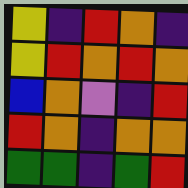[["yellow", "indigo", "red", "orange", "indigo"], ["yellow", "red", "orange", "red", "orange"], ["blue", "orange", "violet", "indigo", "red"], ["red", "orange", "indigo", "orange", "orange"], ["green", "green", "indigo", "green", "red"]]